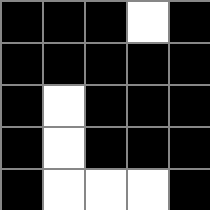[["black", "black", "black", "white", "black"], ["black", "black", "black", "black", "black"], ["black", "white", "black", "black", "black"], ["black", "white", "black", "black", "black"], ["black", "white", "white", "white", "black"]]